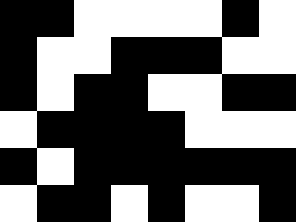[["black", "black", "white", "white", "white", "white", "black", "white"], ["black", "white", "white", "black", "black", "black", "white", "white"], ["black", "white", "black", "black", "white", "white", "black", "black"], ["white", "black", "black", "black", "black", "white", "white", "white"], ["black", "white", "black", "black", "black", "black", "black", "black"], ["white", "black", "black", "white", "black", "white", "white", "black"]]